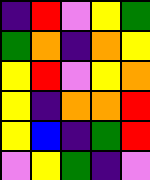[["indigo", "red", "violet", "yellow", "green"], ["green", "orange", "indigo", "orange", "yellow"], ["yellow", "red", "violet", "yellow", "orange"], ["yellow", "indigo", "orange", "orange", "red"], ["yellow", "blue", "indigo", "green", "red"], ["violet", "yellow", "green", "indigo", "violet"]]